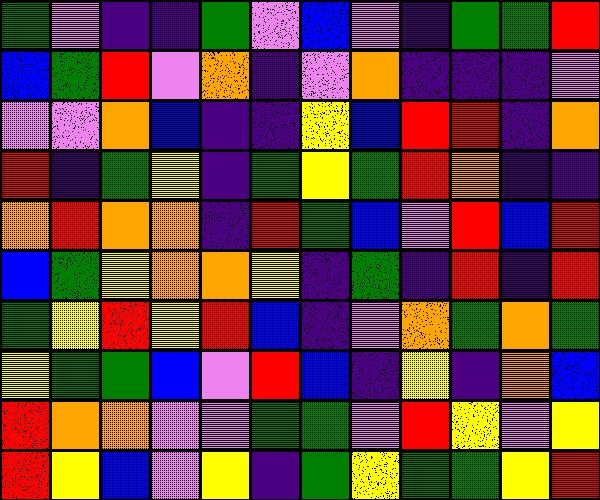[["green", "violet", "indigo", "indigo", "green", "violet", "blue", "violet", "indigo", "green", "green", "red"], ["blue", "green", "red", "violet", "orange", "indigo", "violet", "orange", "indigo", "indigo", "indigo", "violet"], ["violet", "violet", "orange", "blue", "indigo", "indigo", "yellow", "blue", "red", "red", "indigo", "orange"], ["red", "indigo", "green", "yellow", "indigo", "green", "yellow", "green", "red", "orange", "indigo", "indigo"], ["orange", "red", "orange", "orange", "indigo", "red", "green", "blue", "violet", "red", "blue", "red"], ["blue", "green", "yellow", "orange", "orange", "yellow", "indigo", "green", "indigo", "red", "indigo", "red"], ["green", "yellow", "red", "yellow", "red", "blue", "indigo", "violet", "orange", "green", "orange", "green"], ["yellow", "green", "green", "blue", "violet", "red", "blue", "indigo", "yellow", "indigo", "orange", "blue"], ["red", "orange", "orange", "violet", "violet", "green", "green", "violet", "red", "yellow", "violet", "yellow"], ["red", "yellow", "blue", "violet", "yellow", "indigo", "green", "yellow", "green", "green", "yellow", "red"]]